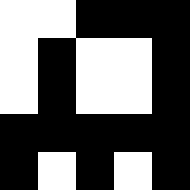[["white", "white", "black", "black", "black"], ["white", "black", "white", "white", "black"], ["white", "black", "white", "white", "black"], ["black", "black", "black", "black", "black"], ["black", "white", "black", "white", "black"]]